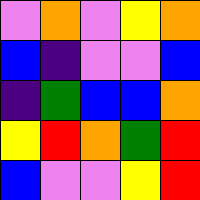[["violet", "orange", "violet", "yellow", "orange"], ["blue", "indigo", "violet", "violet", "blue"], ["indigo", "green", "blue", "blue", "orange"], ["yellow", "red", "orange", "green", "red"], ["blue", "violet", "violet", "yellow", "red"]]